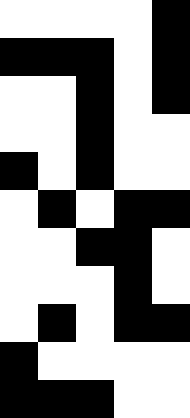[["white", "white", "white", "white", "black"], ["black", "black", "black", "white", "black"], ["white", "white", "black", "white", "black"], ["white", "white", "black", "white", "white"], ["black", "white", "black", "white", "white"], ["white", "black", "white", "black", "black"], ["white", "white", "black", "black", "white"], ["white", "white", "white", "black", "white"], ["white", "black", "white", "black", "black"], ["black", "white", "white", "white", "white"], ["black", "black", "black", "white", "white"]]